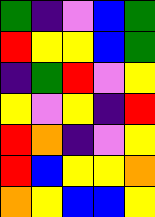[["green", "indigo", "violet", "blue", "green"], ["red", "yellow", "yellow", "blue", "green"], ["indigo", "green", "red", "violet", "yellow"], ["yellow", "violet", "yellow", "indigo", "red"], ["red", "orange", "indigo", "violet", "yellow"], ["red", "blue", "yellow", "yellow", "orange"], ["orange", "yellow", "blue", "blue", "yellow"]]